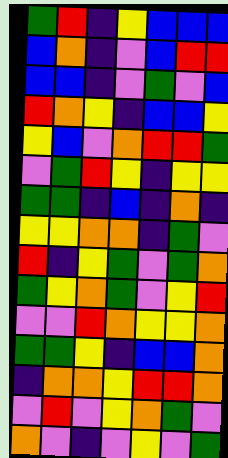[["green", "red", "indigo", "yellow", "blue", "blue", "blue"], ["blue", "orange", "indigo", "violet", "blue", "red", "red"], ["blue", "blue", "indigo", "violet", "green", "violet", "blue"], ["red", "orange", "yellow", "indigo", "blue", "blue", "yellow"], ["yellow", "blue", "violet", "orange", "red", "red", "green"], ["violet", "green", "red", "yellow", "indigo", "yellow", "yellow"], ["green", "green", "indigo", "blue", "indigo", "orange", "indigo"], ["yellow", "yellow", "orange", "orange", "indigo", "green", "violet"], ["red", "indigo", "yellow", "green", "violet", "green", "orange"], ["green", "yellow", "orange", "green", "violet", "yellow", "red"], ["violet", "violet", "red", "orange", "yellow", "yellow", "orange"], ["green", "green", "yellow", "indigo", "blue", "blue", "orange"], ["indigo", "orange", "orange", "yellow", "red", "red", "orange"], ["violet", "red", "violet", "yellow", "orange", "green", "violet"], ["orange", "violet", "indigo", "violet", "yellow", "violet", "green"]]